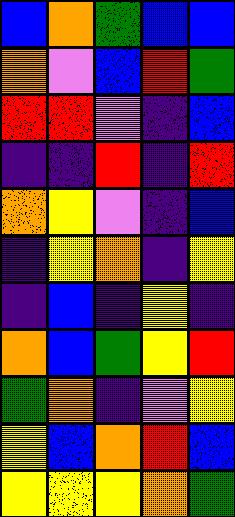[["blue", "orange", "green", "blue", "blue"], ["orange", "violet", "blue", "red", "green"], ["red", "red", "violet", "indigo", "blue"], ["indigo", "indigo", "red", "indigo", "red"], ["orange", "yellow", "violet", "indigo", "blue"], ["indigo", "yellow", "orange", "indigo", "yellow"], ["indigo", "blue", "indigo", "yellow", "indigo"], ["orange", "blue", "green", "yellow", "red"], ["green", "orange", "indigo", "violet", "yellow"], ["yellow", "blue", "orange", "red", "blue"], ["yellow", "yellow", "yellow", "orange", "green"]]